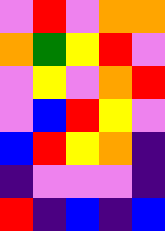[["violet", "red", "violet", "orange", "orange"], ["orange", "green", "yellow", "red", "violet"], ["violet", "yellow", "violet", "orange", "red"], ["violet", "blue", "red", "yellow", "violet"], ["blue", "red", "yellow", "orange", "indigo"], ["indigo", "violet", "violet", "violet", "indigo"], ["red", "indigo", "blue", "indigo", "blue"]]